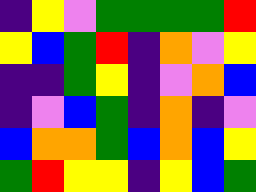[["indigo", "yellow", "violet", "green", "green", "green", "green", "red"], ["yellow", "blue", "green", "red", "indigo", "orange", "violet", "yellow"], ["indigo", "indigo", "green", "yellow", "indigo", "violet", "orange", "blue"], ["indigo", "violet", "blue", "green", "indigo", "orange", "indigo", "violet"], ["blue", "orange", "orange", "green", "blue", "orange", "blue", "yellow"], ["green", "red", "yellow", "yellow", "indigo", "yellow", "blue", "green"]]